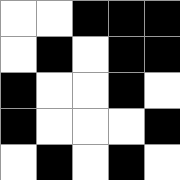[["white", "white", "black", "black", "black"], ["white", "black", "white", "black", "black"], ["black", "white", "white", "black", "white"], ["black", "white", "white", "white", "black"], ["white", "black", "white", "black", "white"]]